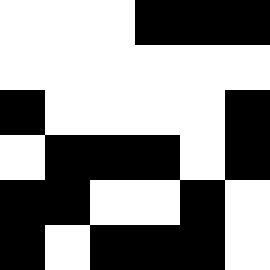[["white", "white", "white", "black", "black", "black"], ["white", "white", "white", "white", "white", "white"], ["black", "white", "white", "white", "white", "black"], ["white", "black", "black", "black", "white", "black"], ["black", "black", "white", "white", "black", "white"], ["black", "white", "black", "black", "black", "white"]]